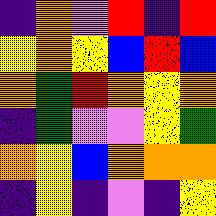[["indigo", "orange", "violet", "red", "indigo", "red"], ["yellow", "orange", "yellow", "blue", "red", "blue"], ["orange", "green", "red", "orange", "yellow", "orange"], ["indigo", "green", "violet", "violet", "yellow", "green"], ["orange", "yellow", "blue", "orange", "orange", "orange"], ["indigo", "yellow", "indigo", "violet", "indigo", "yellow"]]